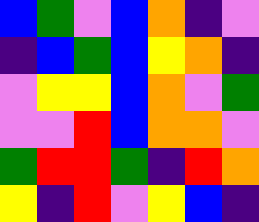[["blue", "green", "violet", "blue", "orange", "indigo", "violet"], ["indigo", "blue", "green", "blue", "yellow", "orange", "indigo"], ["violet", "yellow", "yellow", "blue", "orange", "violet", "green"], ["violet", "violet", "red", "blue", "orange", "orange", "violet"], ["green", "red", "red", "green", "indigo", "red", "orange"], ["yellow", "indigo", "red", "violet", "yellow", "blue", "indigo"]]